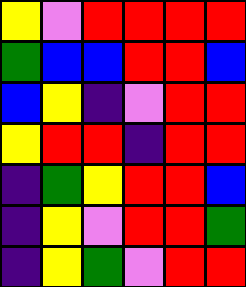[["yellow", "violet", "red", "red", "red", "red"], ["green", "blue", "blue", "red", "red", "blue"], ["blue", "yellow", "indigo", "violet", "red", "red"], ["yellow", "red", "red", "indigo", "red", "red"], ["indigo", "green", "yellow", "red", "red", "blue"], ["indigo", "yellow", "violet", "red", "red", "green"], ["indigo", "yellow", "green", "violet", "red", "red"]]